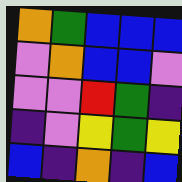[["orange", "green", "blue", "blue", "blue"], ["violet", "orange", "blue", "blue", "violet"], ["violet", "violet", "red", "green", "indigo"], ["indigo", "violet", "yellow", "green", "yellow"], ["blue", "indigo", "orange", "indigo", "blue"]]